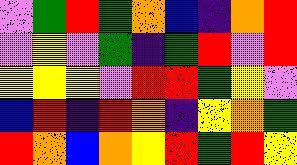[["violet", "green", "red", "green", "orange", "blue", "indigo", "orange", "red"], ["violet", "yellow", "violet", "green", "indigo", "green", "red", "violet", "red"], ["yellow", "yellow", "yellow", "violet", "red", "red", "green", "yellow", "violet"], ["blue", "red", "indigo", "red", "orange", "indigo", "yellow", "orange", "green"], ["red", "orange", "blue", "orange", "yellow", "red", "green", "red", "yellow"]]